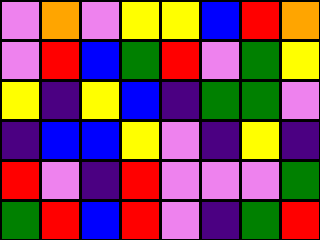[["violet", "orange", "violet", "yellow", "yellow", "blue", "red", "orange"], ["violet", "red", "blue", "green", "red", "violet", "green", "yellow"], ["yellow", "indigo", "yellow", "blue", "indigo", "green", "green", "violet"], ["indigo", "blue", "blue", "yellow", "violet", "indigo", "yellow", "indigo"], ["red", "violet", "indigo", "red", "violet", "violet", "violet", "green"], ["green", "red", "blue", "red", "violet", "indigo", "green", "red"]]